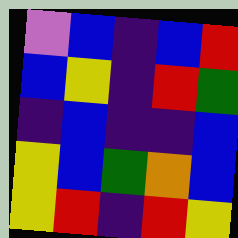[["violet", "blue", "indigo", "blue", "red"], ["blue", "yellow", "indigo", "red", "green"], ["indigo", "blue", "indigo", "indigo", "blue"], ["yellow", "blue", "green", "orange", "blue"], ["yellow", "red", "indigo", "red", "yellow"]]